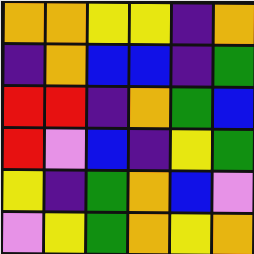[["orange", "orange", "yellow", "yellow", "indigo", "orange"], ["indigo", "orange", "blue", "blue", "indigo", "green"], ["red", "red", "indigo", "orange", "green", "blue"], ["red", "violet", "blue", "indigo", "yellow", "green"], ["yellow", "indigo", "green", "orange", "blue", "violet"], ["violet", "yellow", "green", "orange", "yellow", "orange"]]